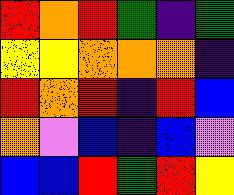[["red", "orange", "red", "green", "indigo", "green"], ["yellow", "yellow", "orange", "orange", "orange", "indigo"], ["red", "orange", "red", "indigo", "red", "blue"], ["orange", "violet", "blue", "indigo", "blue", "violet"], ["blue", "blue", "red", "green", "red", "yellow"]]